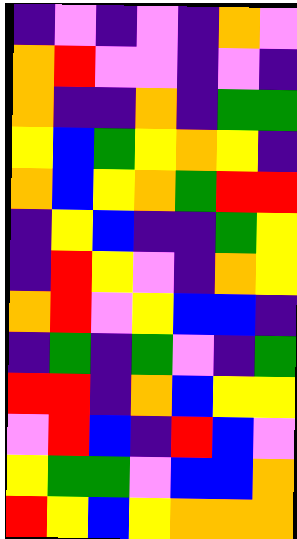[["indigo", "violet", "indigo", "violet", "indigo", "orange", "violet"], ["orange", "red", "violet", "violet", "indigo", "violet", "indigo"], ["orange", "indigo", "indigo", "orange", "indigo", "green", "green"], ["yellow", "blue", "green", "yellow", "orange", "yellow", "indigo"], ["orange", "blue", "yellow", "orange", "green", "red", "red"], ["indigo", "yellow", "blue", "indigo", "indigo", "green", "yellow"], ["indigo", "red", "yellow", "violet", "indigo", "orange", "yellow"], ["orange", "red", "violet", "yellow", "blue", "blue", "indigo"], ["indigo", "green", "indigo", "green", "violet", "indigo", "green"], ["red", "red", "indigo", "orange", "blue", "yellow", "yellow"], ["violet", "red", "blue", "indigo", "red", "blue", "violet"], ["yellow", "green", "green", "violet", "blue", "blue", "orange"], ["red", "yellow", "blue", "yellow", "orange", "orange", "orange"]]